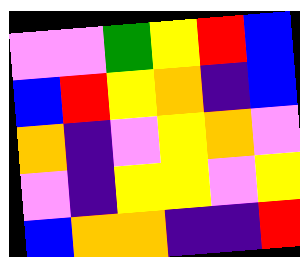[["violet", "violet", "green", "yellow", "red", "blue"], ["blue", "red", "yellow", "orange", "indigo", "blue"], ["orange", "indigo", "violet", "yellow", "orange", "violet"], ["violet", "indigo", "yellow", "yellow", "violet", "yellow"], ["blue", "orange", "orange", "indigo", "indigo", "red"]]